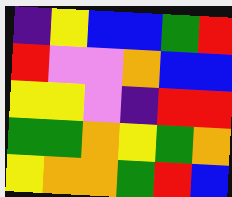[["indigo", "yellow", "blue", "blue", "green", "red"], ["red", "violet", "violet", "orange", "blue", "blue"], ["yellow", "yellow", "violet", "indigo", "red", "red"], ["green", "green", "orange", "yellow", "green", "orange"], ["yellow", "orange", "orange", "green", "red", "blue"]]